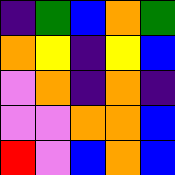[["indigo", "green", "blue", "orange", "green"], ["orange", "yellow", "indigo", "yellow", "blue"], ["violet", "orange", "indigo", "orange", "indigo"], ["violet", "violet", "orange", "orange", "blue"], ["red", "violet", "blue", "orange", "blue"]]